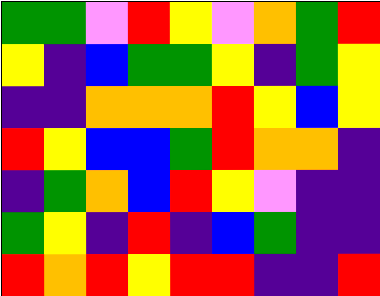[["green", "green", "violet", "red", "yellow", "violet", "orange", "green", "red"], ["yellow", "indigo", "blue", "green", "green", "yellow", "indigo", "green", "yellow"], ["indigo", "indigo", "orange", "orange", "orange", "red", "yellow", "blue", "yellow"], ["red", "yellow", "blue", "blue", "green", "red", "orange", "orange", "indigo"], ["indigo", "green", "orange", "blue", "red", "yellow", "violet", "indigo", "indigo"], ["green", "yellow", "indigo", "red", "indigo", "blue", "green", "indigo", "indigo"], ["red", "orange", "red", "yellow", "red", "red", "indigo", "indigo", "red"]]